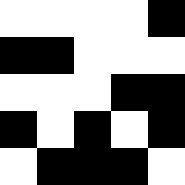[["white", "white", "white", "white", "black"], ["black", "black", "white", "white", "white"], ["white", "white", "white", "black", "black"], ["black", "white", "black", "white", "black"], ["white", "black", "black", "black", "white"]]